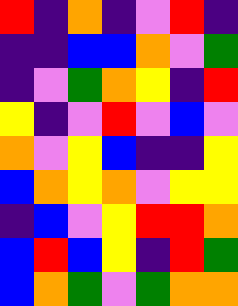[["red", "indigo", "orange", "indigo", "violet", "red", "indigo"], ["indigo", "indigo", "blue", "blue", "orange", "violet", "green"], ["indigo", "violet", "green", "orange", "yellow", "indigo", "red"], ["yellow", "indigo", "violet", "red", "violet", "blue", "violet"], ["orange", "violet", "yellow", "blue", "indigo", "indigo", "yellow"], ["blue", "orange", "yellow", "orange", "violet", "yellow", "yellow"], ["indigo", "blue", "violet", "yellow", "red", "red", "orange"], ["blue", "red", "blue", "yellow", "indigo", "red", "green"], ["blue", "orange", "green", "violet", "green", "orange", "orange"]]